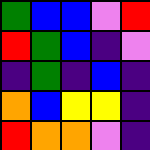[["green", "blue", "blue", "violet", "red"], ["red", "green", "blue", "indigo", "violet"], ["indigo", "green", "indigo", "blue", "indigo"], ["orange", "blue", "yellow", "yellow", "indigo"], ["red", "orange", "orange", "violet", "indigo"]]